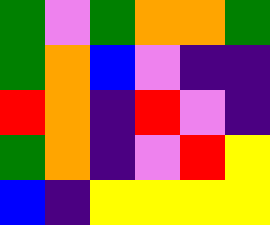[["green", "violet", "green", "orange", "orange", "green"], ["green", "orange", "blue", "violet", "indigo", "indigo"], ["red", "orange", "indigo", "red", "violet", "indigo"], ["green", "orange", "indigo", "violet", "red", "yellow"], ["blue", "indigo", "yellow", "yellow", "yellow", "yellow"]]